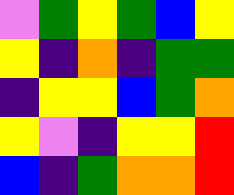[["violet", "green", "yellow", "green", "blue", "yellow"], ["yellow", "indigo", "orange", "indigo", "green", "green"], ["indigo", "yellow", "yellow", "blue", "green", "orange"], ["yellow", "violet", "indigo", "yellow", "yellow", "red"], ["blue", "indigo", "green", "orange", "orange", "red"]]